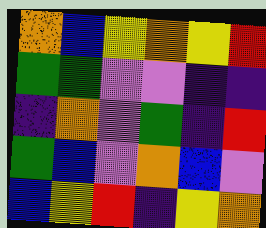[["orange", "blue", "yellow", "orange", "yellow", "red"], ["green", "green", "violet", "violet", "indigo", "indigo"], ["indigo", "orange", "violet", "green", "indigo", "red"], ["green", "blue", "violet", "orange", "blue", "violet"], ["blue", "yellow", "red", "indigo", "yellow", "orange"]]